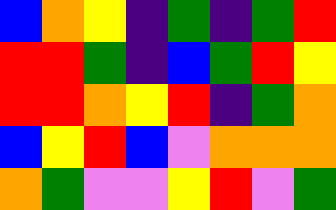[["blue", "orange", "yellow", "indigo", "green", "indigo", "green", "red"], ["red", "red", "green", "indigo", "blue", "green", "red", "yellow"], ["red", "red", "orange", "yellow", "red", "indigo", "green", "orange"], ["blue", "yellow", "red", "blue", "violet", "orange", "orange", "orange"], ["orange", "green", "violet", "violet", "yellow", "red", "violet", "green"]]